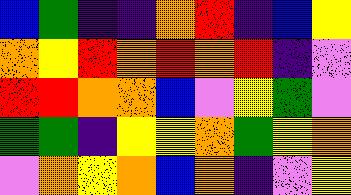[["blue", "green", "indigo", "indigo", "orange", "red", "indigo", "blue", "yellow"], ["orange", "yellow", "red", "orange", "red", "orange", "red", "indigo", "violet"], ["red", "red", "orange", "orange", "blue", "violet", "yellow", "green", "violet"], ["green", "green", "indigo", "yellow", "yellow", "orange", "green", "yellow", "orange"], ["violet", "orange", "yellow", "orange", "blue", "orange", "indigo", "violet", "yellow"]]